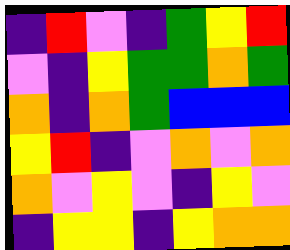[["indigo", "red", "violet", "indigo", "green", "yellow", "red"], ["violet", "indigo", "yellow", "green", "green", "orange", "green"], ["orange", "indigo", "orange", "green", "blue", "blue", "blue"], ["yellow", "red", "indigo", "violet", "orange", "violet", "orange"], ["orange", "violet", "yellow", "violet", "indigo", "yellow", "violet"], ["indigo", "yellow", "yellow", "indigo", "yellow", "orange", "orange"]]